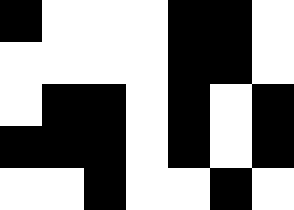[["black", "white", "white", "white", "black", "black", "white"], ["white", "white", "white", "white", "black", "black", "white"], ["white", "black", "black", "white", "black", "white", "black"], ["black", "black", "black", "white", "black", "white", "black"], ["white", "white", "black", "white", "white", "black", "white"]]